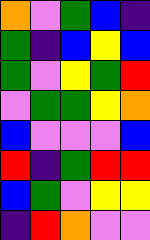[["orange", "violet", "green", "blue", "indigo"], ["green", "indigo", "blue", "yellow", "blue"], ["green", "violet", "yellow", "green", "red"], ["violet", "green", "green", "yellow", "orange"], ["blue", "violet", "violet", "violet", "blue"], ["red", "indigo", "green", "red", "red"], ["blue", "green", "violet", "yellow", "yellow"], ["indigo", "red", "orange", "violet", "violet"]]